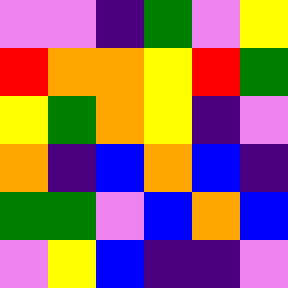[["violet", "violet", "indigo", "green", "violet", "yellow"], ["red", "orange", "orange", "yellow", "red", "green"], ["yellow", "green", "orange", "yellow", "indigo", "violet"], ["orange", "indigo", "blue", "orange", "blue", "indigo"], ["green", "green", "violet", "blue", "orange", "blue"], ["violet", "yellow", "blue", "indigo", "indigo", "violet"]]